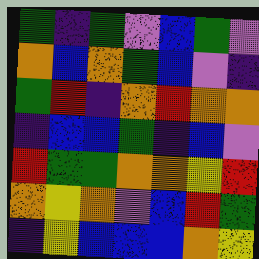[["green", "indigo", "green", "violet", "blue", "green", "violet"], ["orange", "blue", "orange", "green", "blue", "violet", "indigo"], ["green", "red", "indigo", "orange", "red", "orange", "orange"], ["indigo", "blue", "blue", "green", "indigo", "blue", "violet"], ["red", "green", "green", "orange", "orange", "yellow", "red"], ["orange", "yellow", "orange", "violet", "blue", "red", "green"], ["indigo", "yellow", "blue", "blue", "blue", "orange", "yellow"]]